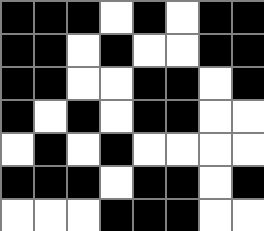[["black", "black", "black", "white", "black", "white", "black", "black"], ["black", "black", "white", "black", "white", "white", "black", "black"], ["black", "black", "white", "white", "black", "black", "white", "black"], ["black", "white", "black", "white", "black", "black", "white", "white"], ["white", "black", "white", "black", "white", "white", "white", "white"], ["black", "black", "black", "white", "black", "black", "white", "black"], ["white", "white", "white", "black", "black", "black", "white", "white"]]